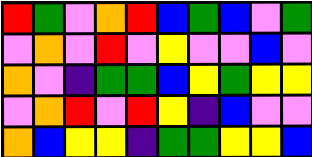[["red", "green", "violet", "orange", "red", "blue", "green", "blue", "violet", "green"], ["violet", "orange", "violet", "red", "violet", "yellow", "violet", "violet", "blue", "violet"], ["orange", "violet", "indigo", "green", "green", "blue", "yellow", "green", "yellow", "yellow"], ["violet", "orange", "red", "violet", "red", "yellow", "indigo", "blue", "violet", "violet"], ["orange", "blue", "yellow", "yellow", "indigo", "green", "green", "yellow", "yellow", "blue"]]